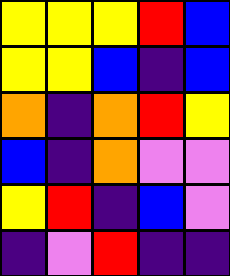[["yellow", "yellow", "yellow", "red", "blue"], ["yellow", "yellow", "blue", "indigo", "blue"], ["orange", "indigo", "orange", "red", "yellow"], ["blue", "indigo", "orange", "violet", "violet"], ["yellow", "red", "indigo", "blue", "violet"], ["indigo", "violet", "red", "indigo", "indigo"]]